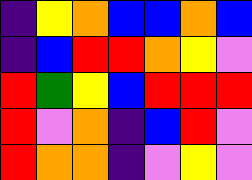[["indigo", "yellow", "orange", "blue", "blue", "orange", "blue"], ["indigo", "blue", "red", "red", "orange", "yellow", "violet"], ["red", "green", "yellow", "blue", "red", "red", "red"], ["red", "violet", "orange", "indigo", "blue", "red", "violet"], ["red", "orange", "orange", "indigo", "violet", "yellow", "violet"]]